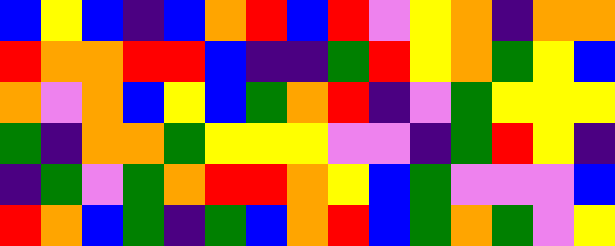[["blue", "yellow", "blue", "indigo", "blue", "orange", "red", "blue", "red", "violet", "yellow", "orange", "indigo", "orange", "orange"], ["red", "orange", "orange", "red", "red", "blue", "indigo", "indigo", "green", "red", "yellow", "orange", "green", "yellow", "blue"], ["orange", "violet", "orange", "blue", "yellow", "blue", "green", "orange", "red", "indigo", "violet", "green", "yellow", "yellow", "yellow"], ["green", "indigo", "orange", "orange", "green", "yellow", "yellow", "yellow", "violet", "violet", "indigo", "green", "red", "yellow", "indigo"], ["indigo", "green", "violet", "green", "orange", "red", "red", "orange", "yellow", "blue", "green", "violet", "violet", "violet", "blue"], ["red", "orange", "blue", "green", "indigo", "green", "blue", "orange", "red", "blue", "green", "orange", "green", "violet", "yellow"]]